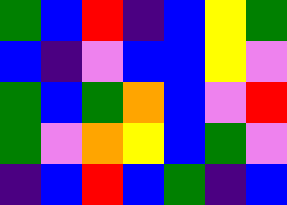[["green", "blue", "red", "indigo", "blue", "yellow", "green"], ["blue", "indigo", "violet", "blue", "blue", "yellow", "violet"], ["green", "blue", "green", "orange", "blue", "violet", "red"], ["green", "violet", "orange", "yellow", "blue", "green", "violet"], ["indigo", "blue", "red", "blue", "green", "indigo", "blue"]]